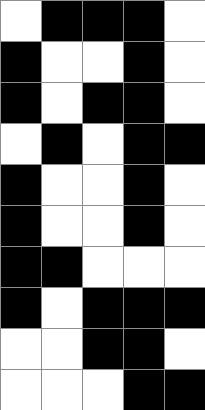[["white", "black", "black", "black", "white"], ["black", "white", "white", "black", "white"], ["black", "white", "black", "black", "white"], ["white", "black", "white", "black", "black"], ["black", "white", "white", "black", "white"], ["black", "white", "white", "black", "white"], ["black", "black", "white", "white", "white"], ["black", "white", "black", "black", "black"], ["white", "white", "black", "black", "white"], ["white", "white", "white", "black", "black"]]